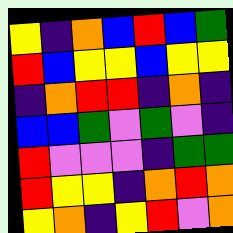[["yellow", "indigo", "orange", "blue", "red", "blue", "green"], ["red", "blue", "yellow", "yellow", "blue", "yellow", "yellow"], ["indigo", "orange", "red", "red", "indigo", "orange", "indigo"], ["blue", "blue", "green", "violet", "green", "violet", "indigo"], ["red", "violet", "violet", "violet", "indigo", "green", "green"], ["red", "yellow", "yellow", "indigo", "orange", "red", "orange"], ["yellow", "orange", "indigo", "yellow", "red", "violet", "orange"]]